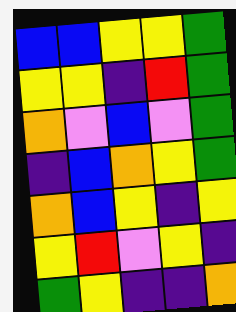[["blue", "blue", "yellow", "yellow", "green"], ["yellow", "yellow", "indigo", "red", "green"], ["orange", "violet", "blue", "violet", "green"], ["indigo", "blue", "orange", "yellow", "green"], ["orange", "blue", "yellow", "indigo", "yellow"], ["yellow", "red", "violet", "yellow", "indigo"], ["green", "yellow", "indigo", "indigo", "orange"]]